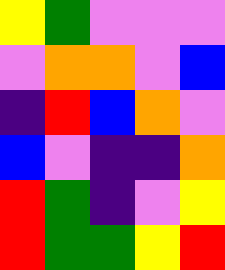[["yellow", "green", "violet", "violet", "violet"], ["violet", "orange", "orange", "violet", "blue"], ["indigo", "red", "blue", "orange", "violet"], ["blue", "violet", "indigo", "indigo", "orange"], ["red", "green", "indigo", "violet", "yellow"], ["red", "green", "green", "yellow", "red"]]